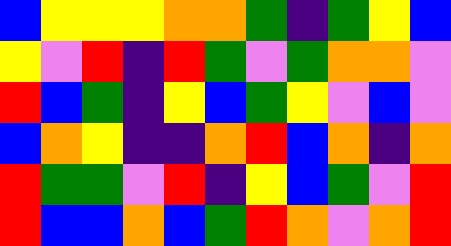[["blue", "yellow", "yellow", "yellow", "orange", "orange", "green", "indigo", "green", "yellow", "blue"], ["yellow", "violet", "red", "indigo", "red", "green", "violet", "green", "orange", "orange", "violet"], ["red", "blue", "green", "indigo", "yellow", "blue", "green", "yellow", "violet", "blue", "violet"], ["blue", "orange", "yellow", "indigo", "indigo", "orange", "red", "blue", "orange", "indigo", "orange"], ["red", "green", "green", "violet", "red", "indigo", "yellow", "blue", "green", "violet", "red"], ["red", "blue", "blue", "orange", "blue", "green", "red", "orange", "violet", "orange", "red"]]